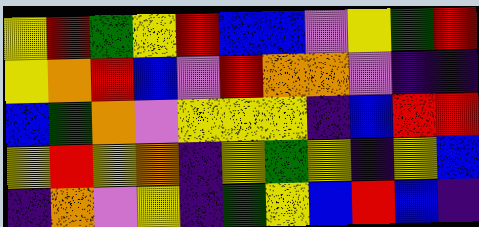[["yellow", "red", "green", "yellow", "red", "blue", "blue", "violet", "yellow", "green", "red"], ["yellow", "orange", "red", "blue", "violet", "red", "orange", "orange", "violet", "indigo", "indigo"], ["blue", "green", "orange", "violet", "yellow", "yellow", "yellow", "indigo", "blue", "red", "red"], ["yellow", "red", "yellow", "orange", "indigo", "yellow", "green", "yellow", "indigo", "yellow", "blue"], ["indigo", "orange", "violet", "yellow", "indigo", "green", "yellow", "blue", "red", "blue", "indigo"]]